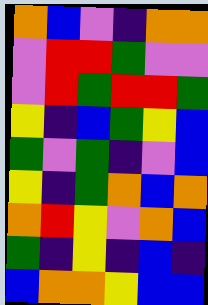[["orange", "blue", "violet", "indigo", "orange", "orange"], ["violet", "red", "red", "green", "violet", "violet"], ["violet", "red", "green", "red", "red", "green"], ["yellow", "indigo", "blue", "green", "yellow", "blue"], ["green", "violet", "green", "indigo", "violet", "blue"], ["yellow", "indigo", "green", "orange", "blue", "orange"], ["orange", "red", "yellow", "violet", "orange", "blue"], ["green", "indigo", "yellow", "indigo", "blue", "indigo"], ["blue", "orange", "orange", "yellow", "blue", "blue"]]